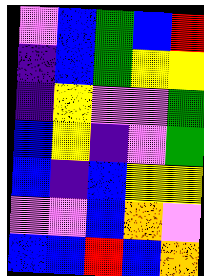[["violet", "blue", "green", "blue", "red"], ["indigo", "blue", "green", "yellow", "yellow"], ["indigo", "yellow", "violet", "violet", "green"], ["blue", "yellow", "indigo", "violet", "green"], ["blue", "indigo", "blue", "yellow", "yellow"], ["violet", "violet", "blue", "orange", "violet"], ["blue", "blue", "red", "blue", "orange"]]